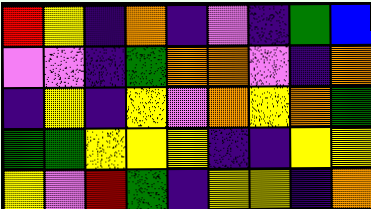[["red", "yellow", "indigo", "orange", "indigo", "violet", "indigo", "green", "blue"], ["violet", "violet", "indigo", "green", "orange", "orange", "violet", "indigo", "orange"], ["indigo", "yellow", "indigo", "yellow", "violet", "orange", "yellow", "orange", "green"], ["green", "green", "yellow", "yellow", "yellow", "indigo", "indigo", "yellow", "yellow"], ["yellow", "violet", "red", "green", "indigo", "yellow", "yellow", "indigo", "orange"]]